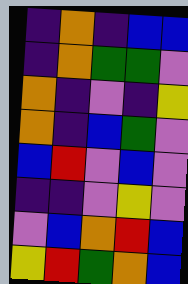[["indigo", "orange", "indigo", "blue", "blue"], ["indigo", "orange", "green", "green", "violet"], ["orange", "indigo", "violet", "indigo", "yellow"], ["orange", "indigo", "blue", "green", "violet"], ["blue", "red", "violet", "blue", "violet"], ["indigo", "indigo", "violet", "yellow", "violet"], ["violet", "blue", "orange", "red", "blue"], ["yellow", "red", "green", "orange", "blue"]]